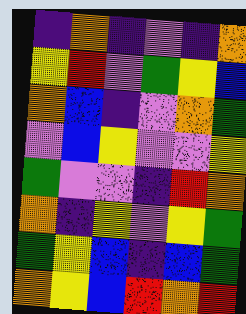[["indigo", "orange", "indigo", "violet", "indigo", "orange"], ["yellow", "red", "violet", "green", "yellow", "blue"], ["orange", "blue", "indigo", "violet", "orange", "green"], ["violet", "blue", "yellow", "violet", "violet", "yellow"], ["green", "violet", "violet", "indigo", "red", "orange"], ["orange", "indigo", "yellow", "violet", "yellow", "green"], ["green", "yellow", "blue", "indigo", "blue", "green"], ["orange", "yellow", "blue", "red", "orange", "red"]]